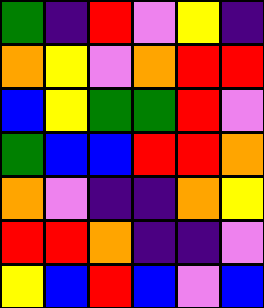[["green", "indigo", "red", "violet", "yellow", "indigo"], ["orange", "yellow", "violet", "orange", "red", "red"], ["blue", "yellow", "green", "green", "red", "violet"], ["green", "blue", "blue", "red", "red", "orange"], ["orange", "violet", "indigo", "indigo", "orange", "yellow"], ["red", "red", "orange", "indigo", "indigo", "violet"], ["yellow", "blue", "red", "blue", "violet", "blue"]]